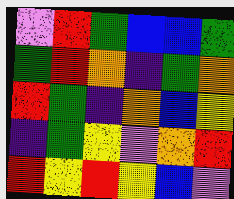[["violet", "red", "green", "blue", "blue", "green"], ["green", "red", "orange", "indigo", "green", "orange"], ["red", "green", "indigo", "orange", "blue", "yellow"], ["indigo", "green", "yellow", "violet", "orange", "red"], ["red", "yellow", "red", "yellow", "blue", "violet"]]